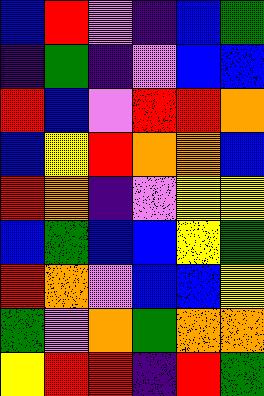[["blue", "red", "violet", "indigo", "blue", "green"], ["indigo", "green", "indigo", "violet", "blue", "blue"], ["red", "blue", "violet", "red", "red", "orange"], ["blue", "yellow", "red", "orange", "orange", "blue"], ["red", "orange", "indigo", "violet", "yellow", "yellow"], ["blue", "green", "blue", "blue", "yellow", "green"], ["red", "orange", "violet", "blue", "blue", "yellow"], ["green", "violet", "orange", "green", "orange", "orange"], ["yellow", "red", "red", "indigo", "red", "green"]]